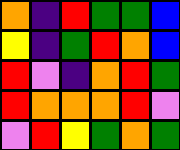[["orange", "indigo", "red", "green", "green", "blue"], ["yellow", "indigo", "green", "red", "orange", "blue"], ["red", "violet", "indigo", "orange", "red", "green"], ["red", "orange", "orange", "orange", "red", "violet"], ["violet", "red", "yellow", "green", "orange", "green"]]